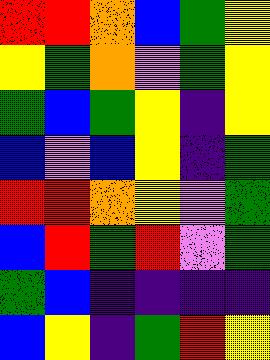[["red", "red", "orange", "blue", "green", "yellow"], ["yellow", "green", "orange", "violet", "green", "yellow"], ["green", "blue", "green", "yellow", "indigo", "yellow"], ["blue", "violet", "blue", "yellow", "indigo", "green"], ["red", "red", "orange", "yellow", "violet", "green"], ["blue", "red", "green", "red", "violet", "green"], ["green", "blue", "indigo", "indigo", "indigo", "indigo"], ["blue", "yellow", "indigo", "green", "red", "yellow"]]